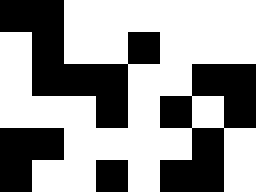[["black", "black", "white", "white", "white", "white", "white", "white"], ["white", "black", "white", "white", "black", "white", "white", "white"], ["white", "black", "black", "black", "white", "white", "black", "black"], ["white", "white", "white", "black", "white", "black", "white", "black"], ["black", "black", "white", "white", "white", "white", "black", "white"], ["black", "white", "white", "black", "white", "black", "black", "white"]]